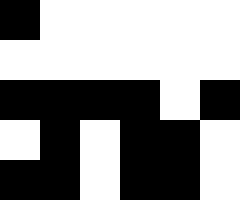[["black", "white", "white", "white", "white", "white"], ["white", "white", "white", "white", "white", "white"], ["black", "black", "black", "black", "white", "black"], ["white", "black", "white", "black", "black", "white"], ["black", "black", "white", "black", "black", "white"]]